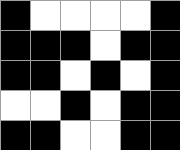[["black", "white", "white", "white", "white", "black"], ["black", "black", "black", "white", "black", "black"], ["black", "black", "white", "black", "white", "black"], ["white", "white", "black", "white", "black", "black"], ["black", "black", "white", "white", "black", "black"]]